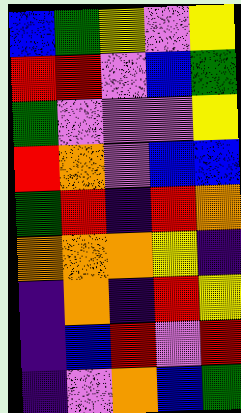[["blue", "green", "yellow", "violet", "yellow"], ["red", "red", "violet", "blue", "green"], ["green", "violet", "violet", "violet", "yellow"], ["red", "orange", "violet", "blue", "blue"], ["green", "red", "indigo", "red", "orange"], ["orange", "orange", "orange", "yellow", "indigo"], ["indigo", "orange", "indigo", "red", "yellow"], ["indigo", "blue", "red", "violet", "red"], ["indigo", "violet", "orange", "blue", "green"]]